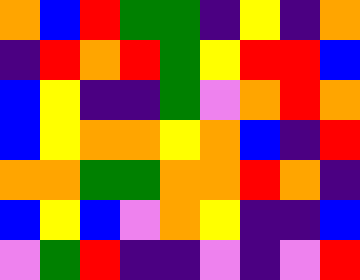[["orange", "blue", "red", "green", "green", "indigo", "yellow", "indigo", "orange"], ["indigo", "red", "orange", "red", "green", "yellow", "red", "red", "blue"], ["blue", "yellow", "indigo", "indigo", "green", "violet", "orange", "red", "orange"], ["blue", "yellow", "orange", "orange", "yellow", "orange", "blue", "indigo", "red"], ["orange", "orange", "green", "green", "orange", "orange", "red", "orange", "indigo"], ["blue", "yellow", "blue", "violet", "orange", "yellow", "indigo", "indigo", "blue"], ["violet", "green", "red", "indigo", "indigo", "violet", "indigo", "violet", "red"]]